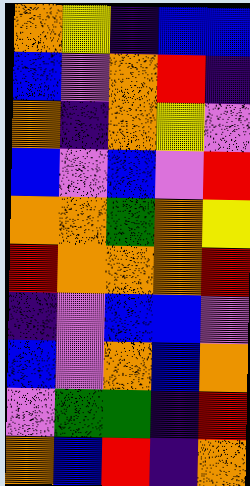[["orange", "yellow", "indigo", "blue", "blue"], ["blue", "violet", "orange", "red", "indigo"], ["orange", "indigo", "orange", "yellow", "violet"], ["blue", "violet", "blue", "violet", "red"], ["orange", "orange", "green", "orange", "yellow"], ["red", "orange", "orange", "orange", "red"], ["indigo", "violet", "blue", "blue", "violet"], ["blue", "violet", "orange", "blue", "orange"], ["violet", "green", "green", "indigo", "red"], ["orange", "blue", "red", "indigo", "orange"]]